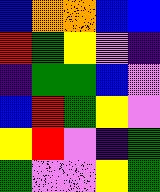[["blue", "orange", "orange", "blue", "blue"], ["red", "green", "yellow", "violet", "indigo"], ["indigo", "green", "green", "blue", "violet"], ["blue", "red", "green", "yellow", "violet"], ["yellow", "red", "violet", "indigo", "green"], ["green", "violet", "violet", "yellow", "green"]]